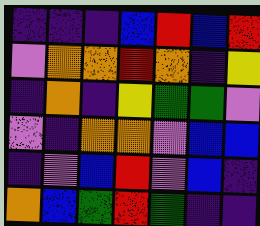[["indigo", "indigo", "indigo", "blue", "red", "blue", "red"], ["violet", "orange", "orange", "red", "orange", "indigo", "yellow"], ["indigo", "orange", "indigo", "yellow", "green", "green", "violet"], ["violet", "indigo", "orange", "orange", "violet", "blue", "blue"], ["indigo", "violet", "blue", "red", "violet", "blue", "indigo"], ["orange", "blue", "green", "red", "green", "indigo", "indigo"]]